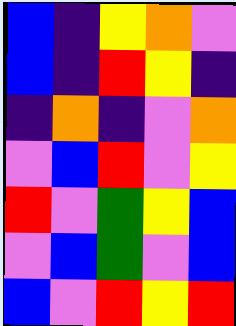[["blue", "indigo", "yellow", "orange", "violet"], ["blue", "indigo", "red", "yellow", "indigo"], ["indigo", "orange", "indigo", "violet", "orange"], ["violet", "blue", "red", "violet", "yellow"], ["red", "violet", "green", "yellow", "blue"], ["violet", "blue", "green", "violet", "blue"], ["blue", "violet", "red", "yellow", "red"]]